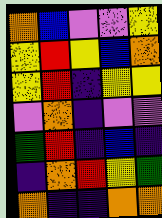[["orange", "blue", "violet", "violet", "yellow"], ["yellow", "red", "yellow", "blue", "orange"], ["yellow", "red", "indigo", "yellow", "yellow"], ["violet", "orange", "indigo", "violet", "violet"], ["green", "red", "indigo", "blue", "indigo"], ["indigo", "orange", "red", "yellow", "green"], ["orange", "indigo", "indigo", "orange", "orange"]]